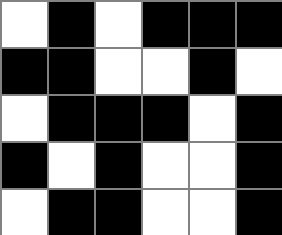[["white", "black", "white", "black", "black", "black"], ["black", "black", "white", "white", "black", "white"], ["white", "black", "black", "black", "white", "black"], ["black", "white", "black", "white", "white", "black"], ["white", "black", "black", "white", "white", "black"]]